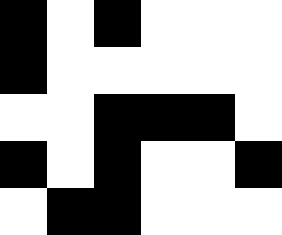[["black", "white", "black", "white", "white", "white"], ["black", "white", "white", "white", "white", "white"], ["white", "white", "black", "black", "black", "white"], ["black", "white", "black", "white", "white", "black"], ["white", "black", "black", "white", "white", "white"]]